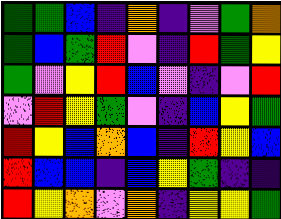[["green", "green", "blue", "indigo", "orange", "indigo", "violet", "green", "orange"], ["green", "blue", "green", "red", "violet", "indigo", "red", "green", "yellow"], ["green", "violet", "yellow", "red", "blue", "violet", "indigo", "violet", "red"], ["violet", "red", "yellow", "green", "violet", "indigo", "blue", "yellow", "green"], ["red", "yellow", "blue", "orange", "blue", "indigo", "red", "yellow", "blue"], ["red", "blue", "blue", "indigo", "blue", "yellow", "green", "indigo", "indigo"], ["red", "yellow", "orange", "violet", "orange", "indigo", "yellow", "yellow", "green"]]